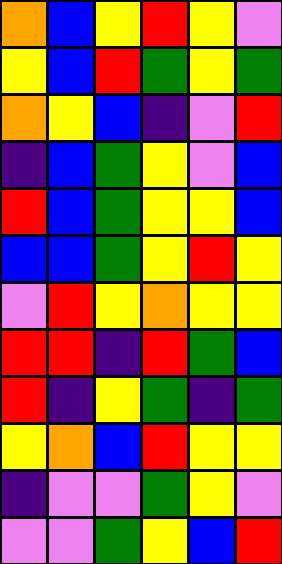[["orange", "blue", "yellow", "red", "yellow", "violet"], ["yellow", "blue", "red", "green", "yellow", "green"], ["orange", "yellow", "blue", "indigo", "violet", "red"], ["indigo", "blue", "green", "yellow", "violet", "blue"], ["red", "blue", "green", "yellow", "yellow", "blue"], ["blue", "blue", "green", "yellow", "red", "yellow"], ["violet", "red", "yellow", "orange", "yellow", "yellow"], ["red", "red", "indigo", "red", "green", "blue"], ["red", "indigo", "yellow", "green", "indigo", "green"], ["yellow", "orange", "blue", "red", "yellow", "yellow"], ["indigo", "violet", "violet", "green", "yellow", "violet"], ["violet", "violet", "green", "yellow", "blue", "red"]]